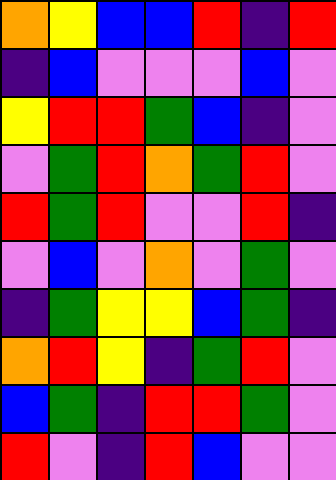[["orange", "yellow", "blue", "blue", "red", "indigo", "red"], ["indigo", "blue", "violet", "violet", "violet", "blue", "violet"], ["yellow", "red", "red", "green", "blue", "indigo", "violet"], ["violet", "green", "red", "orange", "green", "red", "violet"], ["red", "green", "red", "violet", "violet", "red", "indigo"], ["violet", "blue", "violet", "orange", "violet", "green", "violet"], ["indigo", "green", "yellow", "yellow", "blue", "green", "indigo"], ["orange", "red", "yellow", "indigo", "green", "red", "violet"], ["blue", "green", "indigo", "red", "red", "green", "violet"], ["red", "violet", "indigo", "red", "blue", "violet", "violet"]]